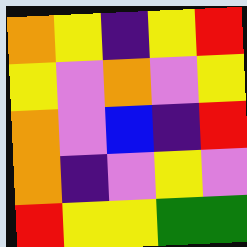[["orange", "yellow", "indigo", "yellow", "red"], ["yellow", "violet", "orange", "violet", "yellow"], ["orange", "violet", "blue", "indigo", "red"], ["orange", "indigo", "violet", "yellow", "violet"], ["red", "yellow", "yellow", "green", "green"]]